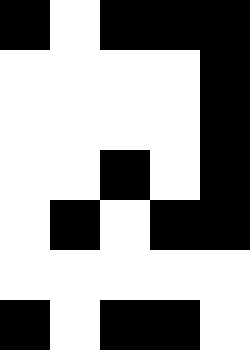[["black", "white", "black", "black", "black"], ["white", "white", "white", "white", "black"], ["white", "white", "white", "white", "black"], ["white", "white", "black", "white", "black"], ["white", "black", "white", "black", "black"], ["white", "white", "white", "white", "white"], ["black", "white", "black", "black", "white"]]